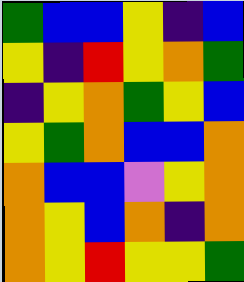[["green", "blue", "blue", "yellow", "indigo", "blue"], ["yellow", "indigo", "red", "yellow", "orange", "green"], ["indigo", "yellow", "orange", "green", "yellow", "blue"], ["yellow", "green", "orange", "blue", "blue", "orange"], ["orange", "blue", "blue", "violet", "yellow", "orange"], ["orange", "yellow", "blue", "orange", "indigo", "orange"], ["orange", "yellow", "red", "yellow", "yellow", "green"]]